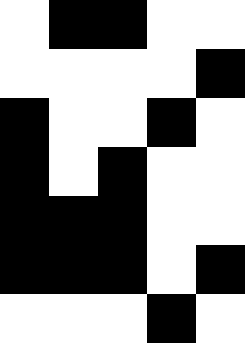[["white", "black", "black", "white", "white"], ["white", "white", "white", "white", "black"], ["black", "white", "white", "black", "white"], ["black", "white", "black", "white", "white"], ["black", "black", "black", "white", "white"], ["black", "black", "black", "white", "black"], ["white", "white", "white", "black", "white"]]